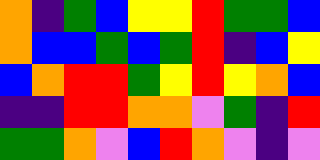[["orange", "indigo", "green", "blue", "yellow", "yellow", "red", "green", "green", "blue"], ["orange", "blue", "blue", "green", "blue", "green", "red", "indigo", "blue", "yellow"], ["blue", "orange", "red", "red", "green", "yellow", "red", "yellow", "orange", "blue"], ["indigo", "indigo", "red", "red", "orange", "orange", "violet", "green", "indigo", "red"], ["green", "green", "orange", "violet", "blue", "red", "orange", "violet", "indigo", "violet"]]